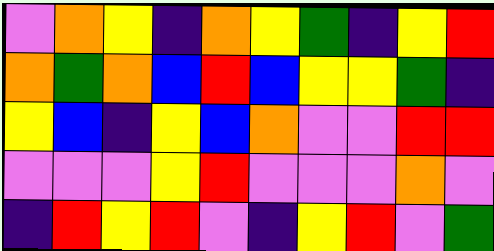[["violet", "orange", "yellow", "indigo", "orange", "yellow", "green", "indigo", "yellow", "red"], ["orange", "green", "orange", "blue", "red", "blue", "yellow", "yellow", "green", "indigo"], ["yellow", "blue", "indigo", "yellow", "blue", "orange", "violet", "violet", "red", "red"], ["violet", "violet", "violet", "yellow", "red", "violet", "violet", "violet", "orange", "violet"], ["indigo", "red", "yellow", "red", "violet", "indigo", "yellow", "red", "violet", "green"]]